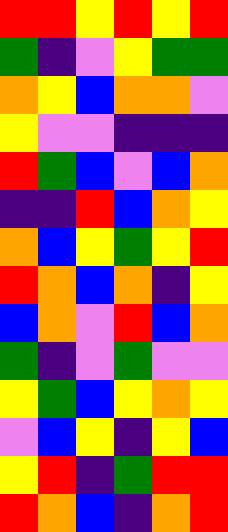[["red", "red", "yellow", "red", "yellow", "red"], ["green", "indigo", "violet", "yellow", "green", "green"], ["orange", "yellow", "blue", "orange", "orange", "violet"], ["yellow", "violet", "violet", "indigo", "indigo", "indigo"], ["red", "green", "blue", "violet", "blue", "orange"], ["indigo", "indigo", "red", "blue", "orange", "yellow"], ["orange", "blue", "yellow", "green", "yellow", "red"], ["red", "orange", "blue", "orange", "indigo", "yellow"], ["blue", "orange", "violet", "red", "blue", "orange"], ["green", "indigo", "violet", "green", "violet", "violet"], ["yellow", "green", "blue", "yellow", "orange", "yellow"], ["violet", "blue", "yellow", "indigo", "yellow", "blue"], ["yellow", "red", "indigo", "green", "red", "red"], ["red", "orange", "blue", "indigo", "orange", "red"]]